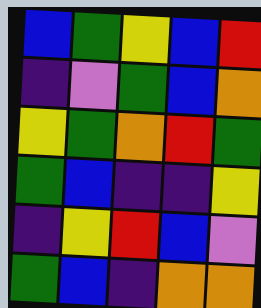[["blue", "green", "yellow", "blue", "red"], ["indigo", "violet", "green", "blue", "orange"], ["yellow", "green", "orange", "red", "green"], ["green", "blue", "indigo", "indigo", "yellow"], ["indigo", "yellow", "red", "blue", "violet"], ["green", "blue", "indigo", "orange", "orange"]]